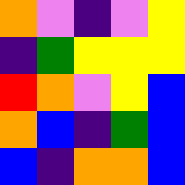[["orange", "violet", "indigo", "violet", "yellow"], ["indigo", "green", "yellow", "yellow", "yellow"], ["red", "orange", "violet", "yellow", "blue"], ["orange", "blue", "indigo", "green", "blue"], ["blue", "indigo", "orange", "orange", "blue"]]